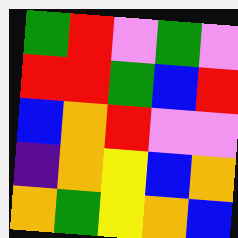[["green", "red", "violet", "green", "violet"], ["red", "red", "green", "blue", "red"], ["blue", "orange", "red", "violet", "violet"], ["indigo", "orange", "yellow", "blue", "orange"], ["orange", "green", "yellow", "orange", "blue"]]